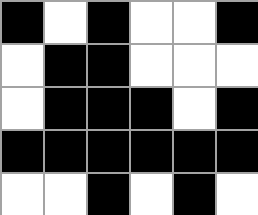[["black", "white", "black", "white", "white", "black"], ["white", "black", "black", "white", "white", "white"], ["white", "black", "black", "black", "white", "black"], ["black", "black", "black", "black", "black", "black"], ["white", "white", "black", "white", "black", "white"]]